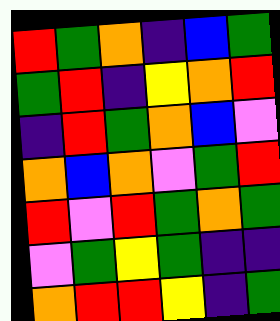[["red", "green", "orange", "indigo", "blue", "green"], ["green", "red", "indigo", "yellow", "orange", "red"], ["indigo", "red", "green", "orange", "blue", "violet"], ["orange", "blue", "orange", "violet", "green", "red"], ["red", "violet", "red", "green", "orange", "green"], ["violet", "green", "yellow", "green", "indigo", "indigo"], ["orange", "red", "red", "yellow", "indigo", "green"]]